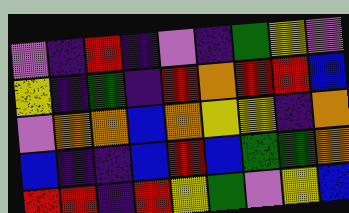[["violet", "indigo", "red", "indigo", "violet", "indigo", "green", "yellow", "violet"], ["yellow", "indigo", "green", "indigo", "red", "orange", "red", "red", "blue"], ["violet", "orange", "orange", "blue", "orange", "yellow", "yellow", "indigo", "orange"], ["blue", "indigo", "indigo", "blue", "red", "blue", "green", "green", "orange"], ["red", "red", "indigo", "red", "yellow", "green", "violet", "yellow", "blue"]]